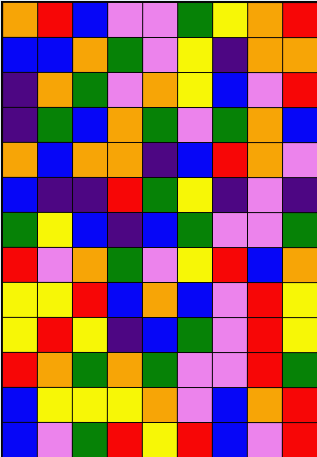[["orange", "red", "blue", "violet", "violet", "green", "yellow", "orange", "red"], ["blue", "blue", "orange", "green", "violet", "yellow", "indigo", "orange", "orange"], ["indigo", "orange", "green", "violet", "orange", "yellow", "blue", "violet", "red"], ["indigo", "green", "blue", "orange", "green", "violet", "green", "orange", "blue"], ["orange", "blue", "orange", "orange", "indigo", "blue", "red", "orange", "violet"], ["blue", "indigo", "indigo", "red", "green", "yellow", "indigo", "violet", "indigo"], ["green", "yellow", "blue", "indigo", "blue", "green", "violet", "violet", "green"], ["red", "violet", "orange", "green", "violet", "yellow", "red", "blue", "orange"], ["yellow", "yellow", "red", "blue", "orange", "blue", "violet", "red", "yellow"], ["yellow", "red", "yellow", "indigo", "blue", "green", "violet", "red", "yellow"], ["red", "orange", "green", "orange", "green", "violet", "violet", "red", "green"], ["blue", "yellow", "yellow", "yellow", "orange", "violet", "blue", "orange", "red"], ["blue", "violet", "green", "red", "yellow", "red", "blue", "violet", "red"]]